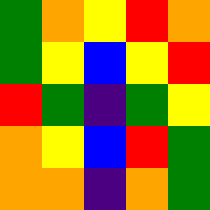[["green", "orange", "yellow", "red", "orange"], ["green", "yellow", "blue", "yellow", "red"], ["red", "green", "indigo", "green", "yellow"], ["orange", "yellow", "blue", "red", "green"], ["orange", "orange", "indigo", "orange", "green"]]